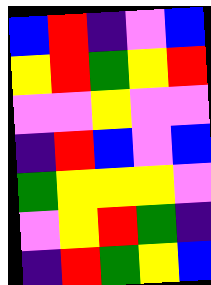[["blue", "red", "indigo", "violet", "blue"], ["yellow", "red", "green", "yellow", "red"], ["violet", "violet", "yellow", "violet", "violet"], ["indigo", "red", "blue", "violet", "blue"], ["green", "yellow", "yellow", "yellow", "violet"], ["violet", "yellow", "red", "green", "indigo"], ["indigo", "red", "green", "yellow", "blue"]]